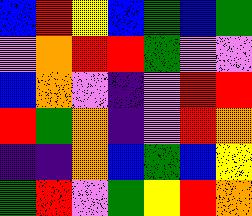[["blue", "red", "yellow", "blue", "green", "blue", "green"], ["violet", "orange", "red", "red", "green", "violet", "violet"], ["blue", "orange", "violet", "indigo", "violet", "red", "red"], ["red", "green", "orange", "indigo", "violet", "red", "orange"], ["indigo", "indigo", "orange", "blue", "green", "blue", "yellow"], ["green", "red", "violet", "green", "yellow", "red", "orange"]]